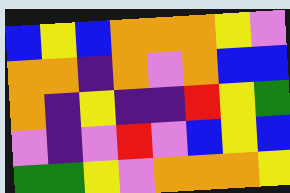[["blue", "yellow", "blue", "orange", "orange", "orange", "yellow", "violet"], ["orange", "orange", "indigo", "orange", "violet", "orange", "blue", "blue"], ["orange", "indigo", "yellow", "indigo", "indigo", "red", "yellow", "green"], ["violet", "indigo", "violet", "red", "violet", "blue", "yellow", "blue"], ["green", "green", "yellow", "violet", "orange", "orange", "orange", "yellow"]]